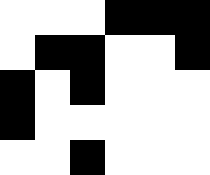[["white", "white", "white", "black", "black", "black"], ["white", "black", "black", "white", "white", "black"], ["black", "white", "black", "white", "white", "white"], ["black", "white", "white", "white", "white", "white"], ["white", "white", "black", "white", "white", "white"]]